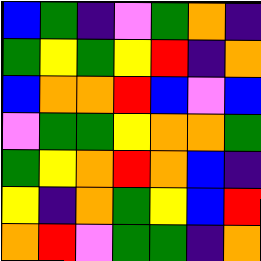[["blue", "green", "indigo", "violet", "green", "orange", "indigo"], ["green", "yellow", "green", "yellow", "red", "indigo", "orange"], ["blue", "orange", "orange", "red", "blue", "violet", "blue"], ["violet", "green", "green", "yellow", "orange", "orange", "green"], ["green", "yellow", "orange", "red", "orange", "blue", "indigo"], ["yellow", "indigo", "orange", "green", "yellow", "blue", "red"], ["orange", "red", "violet", "green", "green", "indigo", "orange"]]